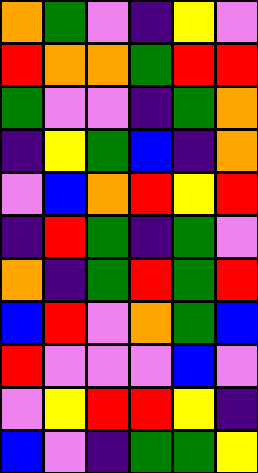[["orange", "green", "violet", "indigo", "yellow", "violet"], ["red", "orange", "orange", "green", "red", "red"], ["green", "violet", "violet", "indigo", "green", "orange"], ["indigo", "yellow", "green", "blue", "indigo", "orange"], ["violet", "blue", "orange", "red", "yellow", "red"], ["indigo", "red", "green", "indigo", "green", "violet"], ["orange", "indigo", "green", "red", "green", "red"], ["blue", "red", "violet", "orange", "green", "blue"], ["red", "violet", "violet", "violet", "blue", "violet"], ["violet", "yellow", "red", "red", "yellow", "indigo"], ["blue", "violet", "indigo", "green", "green", "yellow"]]